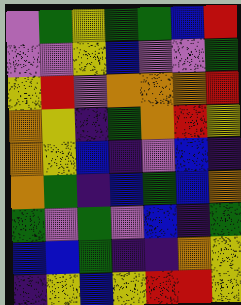[["violet", "green", "yellow", "green", "green", "blue", "red"], ["violet", "violet", "yellow", "blue", "violet", "violet", "green"], ["yellow", "red", "violet", "orange", "orange", "orange", "red"], ["orange", "yellow", "indigo", "green", "orange", "red", "yellow"], ["orange", "yellow", "blue", "indigo", "violet", "blue", "indigo"], ["orange", "green", "indigo", "blue", "green", "blue", "orange"], ["green", "violet", "green", "violet", "blue", "indigo", "green"], ["blue", "blue", "green", "indigo", "indigo", "orange", "yellow"], ["indigo", "yellow", "blue", "yellow", "red", "red", "yellow"]]